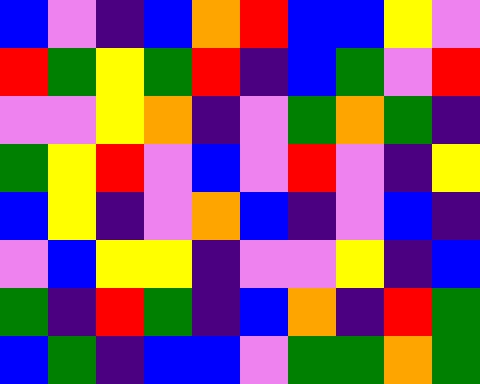[["blue", "violet", "indigo", "blue", "orange", "red", "blue", "blue", "yellow", "violet"], ["red", "green", "yellow", "green", "red", "indigo", "blue", "green", "violet", "red"], ["violet", "violet", "yellow", "orange", "indigo", "violet", "green", "orange", "green", "indigo"], ["green", "yellow", "red", "violet", "blue", "violet", "red", "violet", "indigo", "yellow"], ["blue", "yellow", "indigo", "violet", "orange", "blue", "indigo", "violet", "blue", "indigo"], ["violet", "blue", "yellow", "yellow", "indigo", "violet", "violet", "yellow", "indigo", "blue"], ["green", "indigo", "red", "green", "indigo", "blue", "orange", "indigo", "red", "green"], ["blue", "green", "indigo", "blue", "blue", "violet", "green", "green", "orange", "green"]]